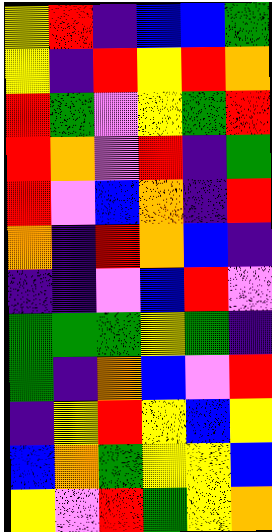[["yellow", "red", "indigo", "blue", "blue", "green"], ["yellow", "indigo", "red", "yellow", "red", "orange"], ["red", "green", "violet", "yellow", "green", "red"], ["red", "orange", "violet", "red", "indigo", "green"], ["red", "violet", "blue", "orange", "indigo", "red"], ["orange", "indigo", "red", "orange", "blue", "indigo"], ["indigo", "indigo", "violet", "blue", "red", "violet"], ["green", "green", "green", "yellow", "green", "indigo"], ["green", "indigo", "orange", "blue", "violet", "red"], ["indigo", "yellow", "red", "yellow", "blue", "yellow"], ["blue", "orange", "green", "yellow", "yellow", "blue"], ["yellow", "violet", "red", "green", "yellow", "orange"]]